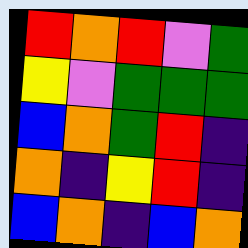[["red", "orange", "red", "violet", "green"], ["yellow", "violet", "green", "green", "green"], ["blue", "orange", "green", "red", "indigo"], ["orange", "indigo", "yellow", "red", "indigo"], ["blue", "orange", "indigo", "blue", "orange"]]